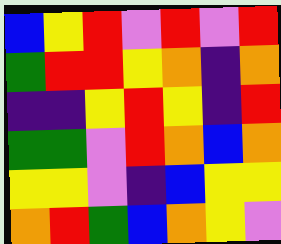[["blue", "yellow", "red", "violet", "red", "violet", "red"], ["green", "red", "red", "yellow", "orange", "indigo", "orange"], ["indigo", "indigo", "yellow", "red", "yellow", "indigo", "red"], ["green", "green", "violet", "red", "orange", "blue", "orange"], ["yellow", "yellow", "violet", "indigo", "blue", "yellow", "yellow"], ["orange", "red", "green", "blue", "orange", "yellow", "violet"]]